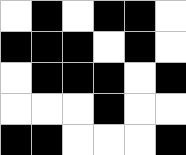[["white", "black", "white", "black", "black", "white"], ["black", "black", "black", "white", "black", "white"], ["white", "black", "black", "black", "white", "black"], ["white", "white", "white", "black", "white", "white"], ["black", "black", "white", "white", "white", "black"]]